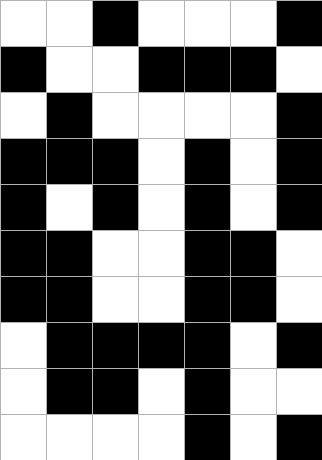[["white", "white", "black", "white", "white", "white", "black"], ["black", "white", "white", "black", "black", "black", "white"], ["white", "black", "white", "white", "white", "white", "black"], ["black", "black", "black", "white", "black", "white", "black"], ["black", "white", "black", "white", "black", "white", "black"], ["black", "black", "white", "white", "black", "black", "white"], ["black", "black", "white", "white", "black", "black", "white"], ["white", "black", "black", "black", "black", "white", "black"], ["white", "black", "black", "white", "black", "white", "white"], ["white", "white", "white", "white", "black", "white", "black"]]